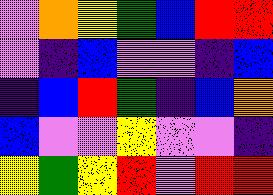[["violet", "orange", "yellow", "green", "blue", "red", "red"], ["violet", "indigo", "blue", "violet", "violet", "indigo", "blue"], ["indigo", "blue", "red", "green", "indigo", "blue", "orange"], ["blue", "violet", "violet", "yellow", "violet", "violet", "indigo"], ["yellow", "green", "yellow", "red", "violet", "red", "red"]]